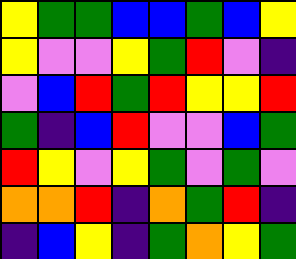[["yellow", "green", "green", "blue", "blue", "green", "blue", "yellow"], ["yellow", "violet", "violet", "yellow", "green", "red", "violet", "indigo"], ["violet", "blue", "red", "green", "red", "yellow", "yellow", "red"], ["green", "indigo", "blue", "red", "violet", "violet", "blue", "green"], ["red", "yellow", "violet", "yellow", "green", "violet", "green", "violet"], ["orange", "orange", "red", "indigo", "orange", "green", "red", "indigo"], ["indigo", "blue", "yellow", "indigo", "green", "orange", "yellow", "green"]]